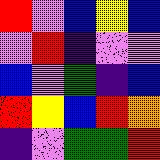[["red", "violet", "blue", "yellow", "blue"], ["violet", "red", "indigo", "violet", "violet"], ["blue", "violet", "green", "indigo", "blue"], ["red", "yellow", "blue", "red", "orange"], ["indigo", "violet", "green", "green", "red"]]